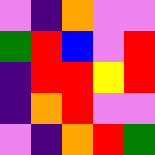[["violet", "indigo", "orange", "violet", "violet"], ["green", "red", "blue", "violet", "red"], ["indigo", "red", "red", "yellow", "red"], ["indigo", "orange", "red", "violet", "violet"], ["violet", "indigo", "orange", "red", "green"]]